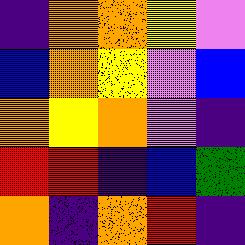[["indigo", "orange", "orange", "yellow", "violet"], ["blue", "orange", "yellow", "violet", "blue"], ["orange", "yellow", "orange", "violet", "indigo"], ["red", "red", "indigo", "blue", "green"], ["orange", "indigo", "orange", "red", "indigo"]]